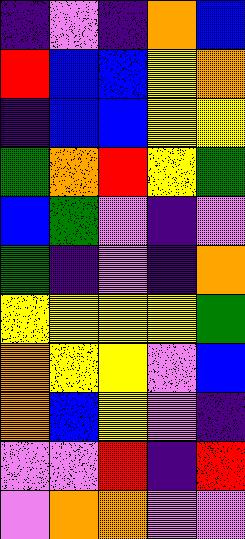[["indigo", "violet", "indigo", "orange", "blue"], ["red", "blue", "blue", "yellow", "orange"], ["indigo", "blue", "blue", "yellow", "yellow"], ["green", "orange", "red", "yellow", "green"], ["blue", "green", "violet", "indigo", "violet"], ["green", "indigo", "violet", "indigo", "orange"], ["yellow", "yellow", "yellow", "yellow", "green"], ["orange", "yellow", "yellow", "violet", "blue"], ["orange", "blue", "yellow", "violet", "indigo"], ["violet", "violet", "red", "indigo", "red"], ["violet", "orange", "orange", "violet", "violet"]]